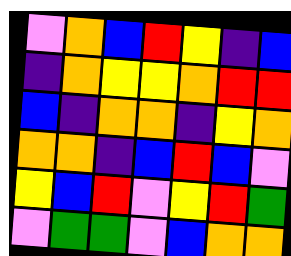[["violet", "orange", "blue", "red", "yellow", "indigo", "blue"], ["indigo", "orange", "yellow", "yellow", "orange", "red", "red"], ["blue", "indigo", "orange", "orange", "indigo", "yellow", "orange"], ["orange", "orange", "indigo", "blue", "red", "blue", "violet"], ["yellow", "blue", "red", "violet", "yellow", "red", "green"], ["violet", "green", "green", "violet", "blue", "orange", "orange"]]